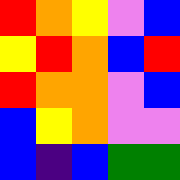[["red", "orange", "yellow", "violet", "blue"], ["yellow", "red", "orange", "blue", "red"], ["red", "orange", "orange", "violet", "blue"], ["blue", "yellow", "orange", "violet", "violet"], ["blue", "indigo", "blue", "green", "green"]]